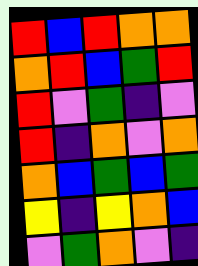[["red", "blue", "red", "orange", "orange"], ["orange", "red", "blue", "green", "red"], ["red", "violet", "green", "indigo", "violet"], ["red", "indigo", "orange", "violet", "orange"], ["orange", "blue", "green", "blue", "green"], ["yellow", "indigo", "yellow", "orange", "blue"], ["violet", "green", "orange", "violet", "indigo"]]